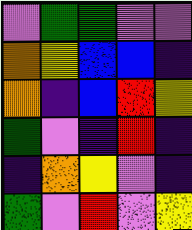[["violet", "green", "green", "violet", "violet"], ["orange", "yellow", "blue", "blue", "indigo"], ["orange", "indigo", "blue", "red", "yellow"], ["green", "violet", "indigo", "red", "indigo"], ["indigo", "orange", "yellow", "violet", "indigo"], ["green", "violet", "red", "violet", "yellow"]]